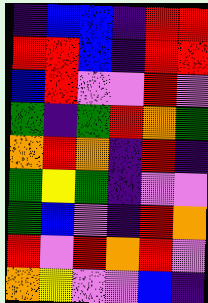[["indigo", "blue", "blue", "indigo", "red", "red"], ["red", "red", "blue", "indigo", "red", "red"], ["blue", "red", "violet", "violet", "red", "violet"], ["green", "indigo", "green", "red", "orange", "green"], ["orange", "red", "orange", "indigo", "red", "indigo"], ["green", "yellow", "green", "indigo", "violet", "violet"], ["green", "blue", "violet", "indigo", "red", "orange"], ["red", "violet", "red", "orange", "red", "violet"], ["orange", "yellow", "violet", "violet", "blue", "indigo"]]